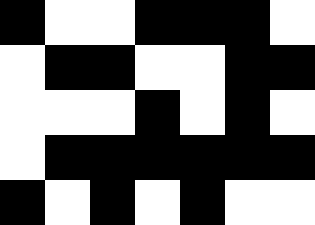[["black", "white", "white", "black", "black", "black", "white"], ["white", "black", "black", "white", "white", "black", "black"], ["white", "white", "white", "black", "white", "black", "white"], ["white", "black", "black", "black", "black", "black", "black"], ["black", "white", "black", "white", "black", "white", "white"]]